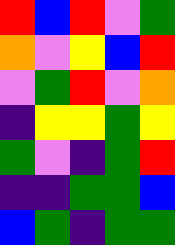[["red", "blue", "red", "violet", "green"], ["orange", "violet", "yellow", "blue", "red"], ["violet", "green", "red", "violet", "orange"], ["indigo", "yellow", "yellow", "green", "yellow"], ["green", "violet", "indigo", "green", "red"], ["indigo", "indigo", "green", "green", "blue"], ["blue", "green", "indigo", "green", "green"]]